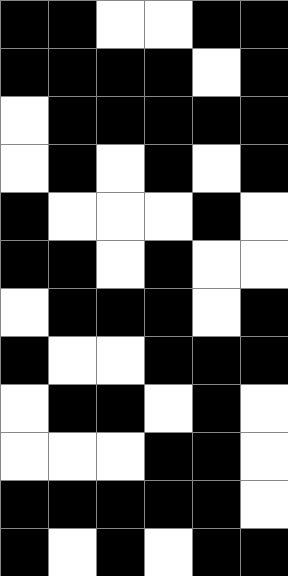[["black", "black", "white", "white", "black", "black"], ["black", "black", "black", "black", "white", "black"], ["white", "black", "black", "black", "black", "black"], ["white", "black", "white", "black", "white", "black"], ["black", "white", "white", "white", "black", "white"], ["black", "black", "white", "black", "white", "white"], ["white", "black", "black", "black", "white", "black"], ["black", "white", "white", "black", "black", "black"], ["white", "black", "black", "white", "black", "white"], ["white", "white", "white", "black", "black", "white"], ["black", "black", "black", "black", "black", "white"], ["black", "white", "black", "white", "black", "black"]]